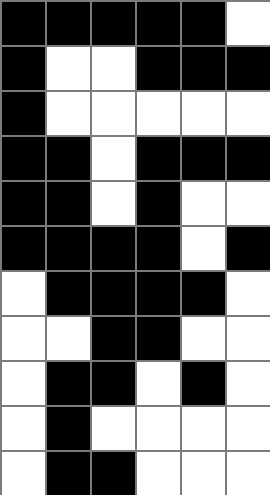[["black", "black", "black", "black", "black", "white"], ["black", "white", "white", "black", "black", "black"], ["black", "white", "white", "white", "white", "white"], ["black", "black", "white", "black", "black", "black"], ["black", "black", "white", "black", "white", "white"], ["black", "black", "black", "black", "white", "black"], ["white", "black", "black", "black", "black", "white"], ["white", "white", "black", "black", "white", "white"], ["white", "black", "black", "white", "black", "white"], ["white", "black", "white", "white", "white", "white"], ["white", "black", "black", "white", "white", "white"]]